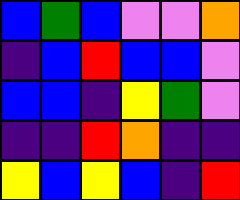[["blue", "green", "blue", "violet", "violet", "orange"], ["indigo", "blue", "red", "blue", "blue", "violet"], ["blue", "blue", "indigo", "yellow", "green", "violet"], ["indigo", "indigo", "red", "orange", "indigo", "indigo"], ["yellow", "blue", "yellow", "blue", "indigo", "red"]]